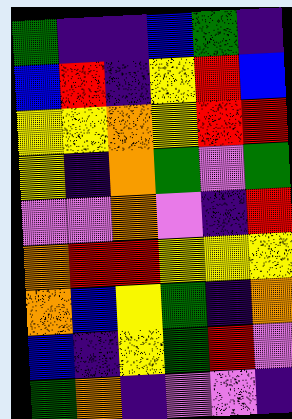[["green", "indigo", "indigo", "blue", "green", "indigo"], ["blue", "red", "indigo", "yellow", "red", "blue"], ["yellow", "yellow", "orange", "yellow", "red", "red"], ["yellow", "indigo", "orange", "green", "violet", "green"], ["violet", "violet", "orange", "violet", "indigo", "red"], ["orange", "red", "red", "yellow", "yellow", "yellow"], ["orange", "blue", "yellow", "green", "indigo", "orange"], ["blue", "indigo", "yellow", "green", "red", "violet"], ["green", "orange", "indigo", "violet", "violet", "indigo"]]